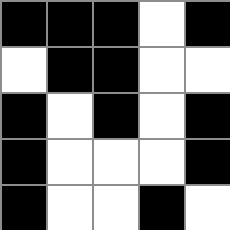[["black", "black", "black", "white", "black"], ["white", "black", "black", "white", "white"], ["black", "white", "black", "white", "black"], ["black", "white", "white", "white", "black"], ["black", "white", "white", "black", "white"]]